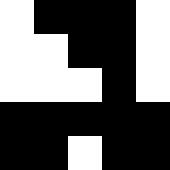[["white", "black", "black", "black", "white"], ["white", "white", "black", "black", "white"], ["white", "white", "white", "black", "white"], ["black", "black", "black", "black", "black"], ["black", "black", "white", "black", "black"]]